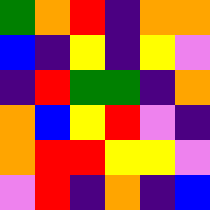[["green", "orange", "red", "indigo", "orange", "orange"], ["blue", "indigo", "yellow", "indigo", "yellow", "violet"], ["indigo", "red", "green", "green", "indigo", "orange"], ["orange", "blue", "yellow", "red", "violet", "indigo"], ["orange", "red", "red", "yellow", "yellow", "violet"], ["violet", "red", "indigo", "orange", "indigo", "blue"]]